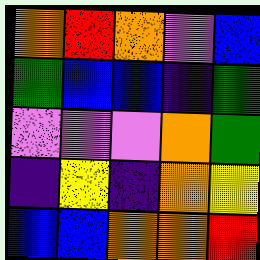[["orange", "red", "orange", "violet", "blue"], ["green", "blue", "blue", "indigo", "green"], ["violet", "violet", "violet", "orange", "green"], ["indigo", "yellow", "indigo", "orange", "yellow"], ["blue", "blue", "orange", "orange", "red"]]